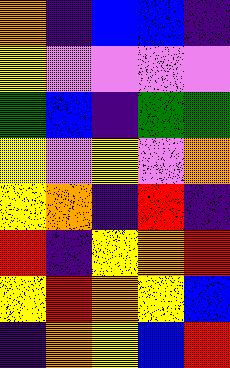[["orange", "indigo", "blue", "blue", "indigo"], ["yellow", "violet", "violet", "violet", "violet"], ["green", "blue", "indigo", "green", "green"], ["yellow", "violet", "yellow", "violet", "orange"], ["yellow", "orange", "indigo", "red", "indigo"], ["red", "indigo", "yellow", "orange", "red"], ["yellow", "red", "orange", "yellow", "blue"], ["indigo", "orange", "yellow", "blue", "red"]]